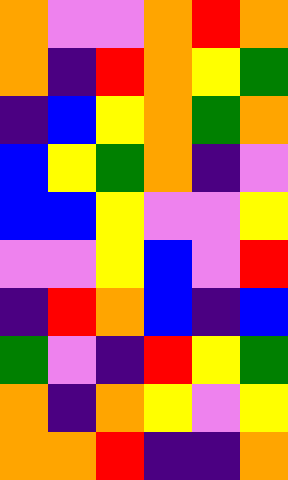[["orange", "violet", "violet", "orange", "red", "orange"], ["orange", "indigo", "red", "orange", "yellow", "green"], ["indigo", "blue", "yellow", "orange", "green", "orange"], ["blue", "yellow", "green", "orange", "indigo", "violet"], ["blue", "blue", "yellow", "violet", "violet", "yellow"], ["violet", "violet", "yellow", "blue", "violet", "red"], ["indigo", "red", "orange", "blue", "indigo", "blue"], ["green", "violet", "indigo", "red", "yellow", "green"], ["orange", "indigo", "orange", "yellow", "violet", "yellow"], ["orange", "orange", "red", "indigo", "indigo", "orange"]]